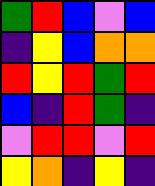[["green", "red", "blue", "violet", "blue"], ["indigo", "yellow", "blue", "orange", "orange"], ["red", "yellow", "red", "green", "red"], ["blue", "indigo", "red", "green", "indigo"], ["violet", "red", "red", "violet", "red"], ["yellow", "orange", "indigo", "yellow", "indigo"]]